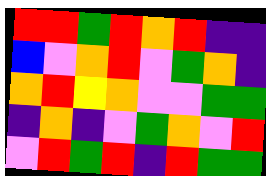[["red", "red", "green", "red", "orange", "red", "indigo", "indigo"], ["blue", "violet", "orange", "red", "violet", "green", "orange", "indigo"], ["orange", "red", "yellow", "orange", "violet", "violet", "green", "green"], ["indigo", "orange", "indigo", "violet", "green", "orange", "violet", "red"], ["violet", "red", "green", "red", "indigo", "red", "green", "green"]]